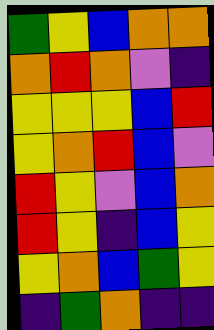[["green", "yellow", "blue", "orange", "orange"], ["orange", "red", "orange", "violet", "indigo"], ["yellow", "yellow", "yellow", "blue", "red"], ["yellow", "orange", "red", "blue", "violet"], ["red", "yellow", "violet", "blue", "orange"], ["red", "yellow", "indigo", "blue", "yellow"], ["yellow", "orange", "blue", "green", "yellow"], ["indigo", "green", "orange", "indigo", "indigo"]]